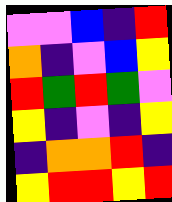[["violet", "violet", "blue", "indigo", "red"], ["orange", "indigo", "violet", "blue", "yellow"], ["red", "green", "red", "green", "violet"], ["yellow", "indigo", "violet", "indigo", "yellow"], ["indigo", "orange", "orange", "red", "indigo"], ["yellow", "red", "red", "yellow", "red"]]